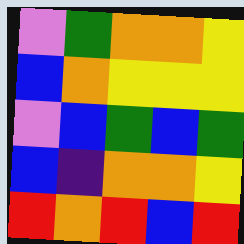[["violet", "green", "orange", "orange", "yellow"], ["blue", "orange", "yellow", "yellow", "yellow"], ["violet", "blue", "green", "blue", "green"], ["blue", "indigo", "orange", "orange", "yellow"], ["red", "orange", "red", "blue", "red"]]